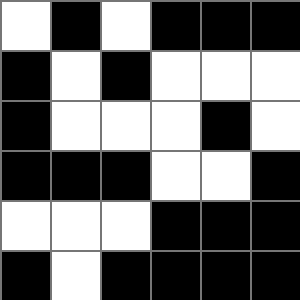[["white", "black", "white", "black", "black", "black"], ["black", "white", "black", "white", "white", "white"], ["black", "white", "white", "white", "black", "white"], ["black", "black", "black", "white", "white", "black"], ["white", "white", "white", "black", "black", "black"], ["black", "white", "black", "black", "black", "black"]]